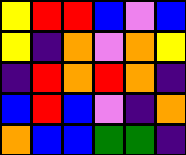[["yellow", "red", "red", "blue", "violet", "blue"], ["yellow", "indigo", "orange", "violet", "orange", "yellow"], ["indigo", "red", "orange", "red", "orange", "indigo"], ["blue", "red", "blue", "violet", "indigo", "orange"], ["orange", "blue", "blue", "green", "green", "indigo"]]